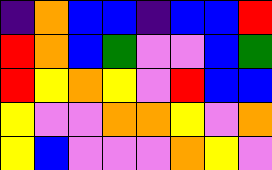[["indigo", "orange", "blue", "blue", "indigo", "blue", "blue", "red"], ["red", "orange", "blue", "green", "violet", "violet", "blue", "green"], ["red", "yellow", "orange", "yellow", "violet", "red", "blue", "blue"], ["yellow", "violet", "violet", "orange", "orange", "yellow", "violet", "orange"], ["yellow", "blue", "violet", "violet", "violet", "orange", "yellow", "violet"]]